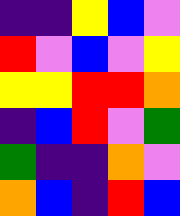[["indigo", "indigo", "yellow", "blue", "violet"], ["red", "violet", "blue", "violet", "yellow"], ["yellow", "yellow", "red", "red", "orange"], ["indigo", "blue", "red", "violet", "green"], ["green", "indigo", "indigo", "orange", "violet"], ["orange", "blue", "indigo", "red", "blue"]]